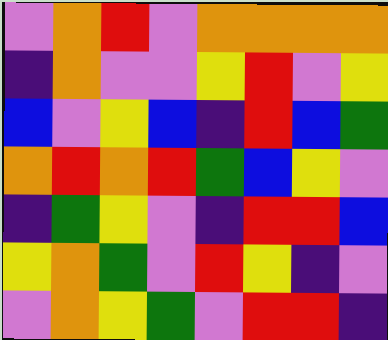[["violet", "orange", "red", "violet", "orange", "orange", "orange", "orange"], ["indigo", "orange", "violet", "violet", "yellow", "red", "violet", "yellow"], ["blue", "violet", "yellow", "blue", "indigo", "red", "blue", "green"], ["orange", "red", "orange", "red", "green", "blue", "yellow", "violet"], ["indigo", "green", "yellow", "violet", "indigo", "red", "red", "blue"], ["yellow", "orange", "green", "violet", "red", "yellow", "indigo", "violet"], ["violet", "orange", "yellow", "green", "violet", "red", "red", "indigo"]]